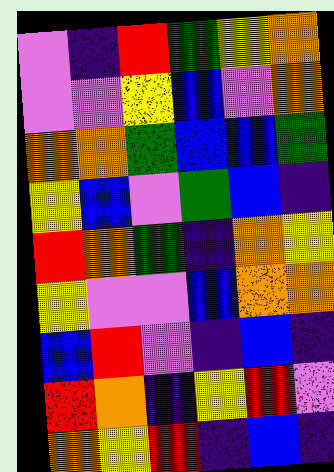[["violet", "indigo", "red", "green", "yellow", "orange"], ["violet", "violet", "yellow", "blue", "violet", "orange"], ["orange", "orange", "green", "blue", "blue", "green"], ["yellow", "blue", "violet", "green", "blue", "indigo"], ["red", "orange", "green", "indigo", "orange", "yellow"], ["yellow", "violet", "violet", "blue", "orange", "orange"], ["blue", "red", "violet", "indigo", "blue", "indigo"], ["red", "orange", "indigo", "yellow", "red", "violet"], ["orange", "yellow", "red", "indigo", "blue", "indigo"]]